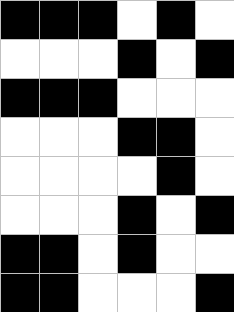[["black", "black", "black", "white", "black", "white"], ["white", "white", "white", "black", "white", "black"], ["black", "black", "black", "white", "white", "white"], ["white", "white", "white", "black", "black", "white"], ["white", "white", "white", "white", "black", "white"], ["white", "white", "white", "black", "white", "black"], ["black", "black", "white", "black", "white", "white"], ["black", "black", "white", "white", "white", "black"]]